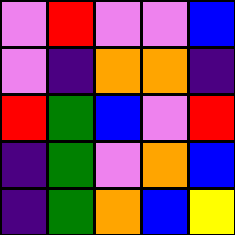[["violet", "red", "violet", "violet", "blue"], ["violet", "indigo", "orange", "orange", "indigo"], ["red", "green", "blue", "violet", "red"], ["indigo", "green", "violet", "orange", "blue"], ["indigo", "green", "orange", "blue", "yellow"]]